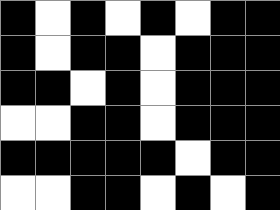[["black", "white", "black", "white", "black", "white", "black", "black"], ["black", "white", "black", "black", "white", "black", "black", "black"], ["black", "black", "white", "black", "white", "black", "black", "black"], ["white", "white", "black", "black", "white", "black", "black", "black"], ["black", "black", "black", "black", "black", "white", "black", "black"], ["white", "white", "black", "black", "white", "black", "white", "black"]]